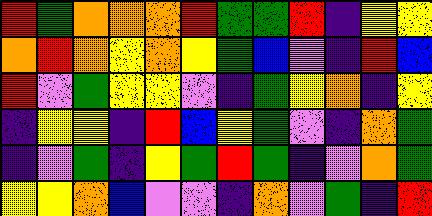[["red", "green", "orange", "orange", "orange", "red", "green", "green", "red", "indigo", "yellow", "yellow"], ["orange", "red", "orange", "yellow", "orange", "yellow", "green", "blue", "violet", "indigo", "red", "blue"], ["red", "violet", "green", "yellow", "yellow", "violet", "indigo", "green", "yellow", "orange", "indigo", "yellow"], ["indigo", "yellow", "yellow", "indigo", "red", "blue", "yellow", "green", "violet", "indigo", "orange", "green"], ["indigo", "violet", "green", "indigo", "yellow", "green", "red", "green", "indigo", "violet", "orange", "green"], ["yellow", "yellow", "orange", "blue", "violet", "violet", "indigo", "orange", "violet", "green", "indigo", "red"]]